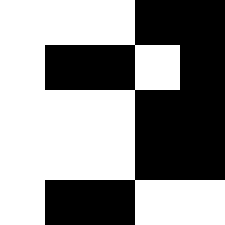[["white", "white", "white", "black", "black"], ["white", "black", "black", "white", "black"], ["white", "white", "white", "black", "black"], ["white", "white", "white", "black", "black"], ["white", "black", "black", "white", "white"]]